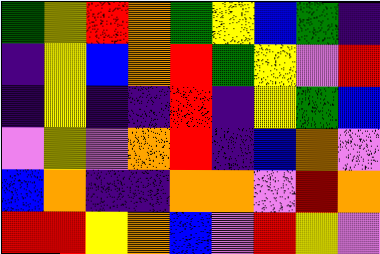[["green", "yellow", "red", "orange", "green", "yellow", "blue", "green", "indigo"], ["indigo", "yellow", "blue", "orange", "red", "green", "yellow", "violet", "red"], ["indigo", "yellow", "indigo", "indigo", "red", "indigo", "yellow", "green", "blue"], ["violet", "yellow", "violet", "orange", "red", "indigo", "blue", "orange", "violet"], ["blue", "orange", "indigo", "indigo", "orange", "orange", "violet", "red", "orange"], ["red", "red", "yellow", "orange", "blue", "violet", "red", "yellow", "violet"]]